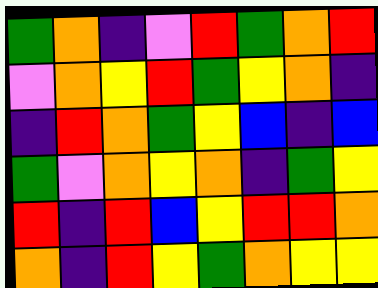[["green", "orange", "indigo", "violet", "red", "green", "orange", "red"], ["violet", "orange", "yellow", "red", "green", "yellow", "orange", "indigo"], ["indigo", "red", "orange", "green", "yellow", "blue", "indigo", "blue"], ["green", "violet", "orange", "yellow", "orange", "indigo", "green", "yellow"], ["red", "indigo", "red", "blue", "yellow", "red", "red", "orange"], ["orange", "indigo", "red", "yellow", "green", "orange", "yellow", "yellow"]]